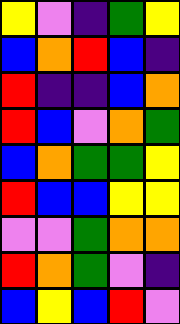[["yellow", "violet", "indigo", "green", "yellow"], ["blue", "orange", "red", "blue", "indigo"], ["red", "indigo", "indigo", "blue", "orange"], ["red", "blue", "violet", "orange", "green"], ["blue", "orange", "green", "green", "yellow"], ["red", "blue", "blue", "yellow", "yellow"], ["violet", "violet", "green", "orange", "orange"], ["red", "orange", "green", "violet", "indigo"], ["blue", "yellow", "blue", "red", "violet"]]